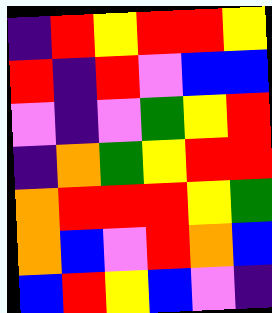[["indigo", "red", "yellow", "red", "red", "yellow"], ["red", "indigo", "red", "violet", "blue", "blue"], ["violet", "indigo", "violet", "green", "yellow", "red"], ["indigo", "orange", "green", "yellow", "red", "red"], ["orange", "red", "red", "red", "yellow", "green"], ["orange", "blue", "violet", "red", "orange", "blue"], ["blue", "red", "yellow", "blue", "violet", "indigo"]]